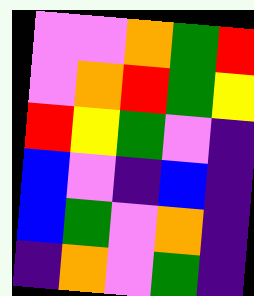[["violet", "violet", "orange", "green", "red"], ["violet", "orange", "red", "green", "yellow"], ["red", "yellow", "green", "violet", "indigo"], ["blue", "violet", "indigo", "blue", "indigo"], ["blue", "green", "violet", "orange", "indigo"], ["indigo", "orange", "violet", "green", "indigo"]]